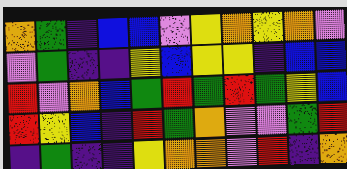[["orange", "green", "indigo", "blue", "blue", "violet", "yellow", "orange", "yellow", "orange", "violet"], ["violet", "green", "indigo", "indigo", "yellow", "blue", "yellow", "yellow", "indigo", "blue", "blue"], ["red", "violet", "orange", "blue", "green", "red", "green", "red", "green", "yellow", "blue"], ["red", "yellow", "blue", "indigo", "red", "green", "orange", "violet", "violet", "green", "red"], ["indigo", "green", "indigo", "indigo", "yellow", "orange", "orange", "violet", "red", "indigo", "orange"]]